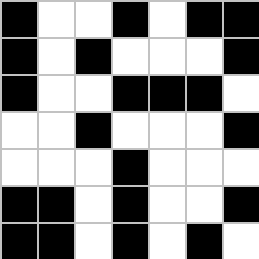[["black", "white", "white", "black", "white", "black", "black"], ["black", "white", "black", "white", "white", "white", "black"], ["black", "white", "white", "black", "black", "black", "white"], ["white", "white", "black", "white", "white", "white", "black"], ["white", "white", "white", "black", "white", "white", "white"], ["black", "black", "white", "black", "white", "white", "black"], ["black", "black", "white", "black", "white", "black", "white"]]